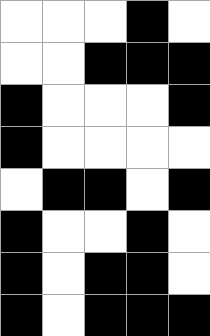[["white", "white", "white", "black", "white"], ["white", "white", "black", "black", "black"], ["black", "white", "white", "white", "black"], ["black", "white", "white", "white", "white"], ["white", "black", "black", "white", "black"], ["black", "white", "white", "black", "white"], ["black", "white", "black", "black", "white"], ["black", "white", "black", "black", "black"]]